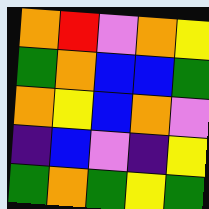[["orange", "red", "violet", "orange", "yellow"], ["green", "orange", "blue", "blue", "green"], ["orange", "yellow", "blue", "orange", "violet"], ["indigo", "blue", "violet", "indigo", "yellow"], ["green", "orange", "green", "yellow", "green"]]